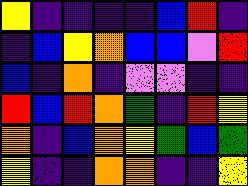[["yellow", "indigo", "indigo", "indigo", "indigo", "blue", "red", "indigo"], ["indigo", "blue", "yellow", "orange", "blue", "blue", "violet", "red"], ["blue", "indigo", "orange", "indigo", "violet", "violet", "indigo", "indigo"], ["red", "blue", "red", "orange", "green", "indigo", "red", "yellow"], ["orange", "indigo", "blue", "orange", "yellow", "green", "blue", "green"], ["yellow", "indigo", "indigo", "orange", "orange", "indigo", "indigo", "yellow"]]